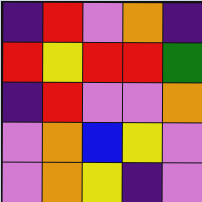[["indigo", "red", "violet", "orange", "indigo"], ["red", "yellow", "red", "red", "green"], ["indigo", "red", "violet", "violet", "orange"], ["violet", "orange", "blue", "yellow", "violet"], ["violet", "orange", "yellow", "indigo", "violet"]]